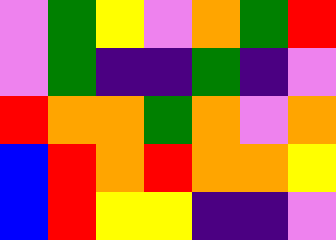[["violet", "green", "yellow", "violet", "orange", "green", "red"], ["violet", "green", "indigo", "indigo", "green", "indigo", "violet"], ["red", "orange", "orange", "green", "orange", "violet", "orange"], ["blue", "red", "orange", "red", "orange", "orange", "yellow"], ["blue", "red", "yellow", "yellow", "indigo", "indigo", "violet"]]